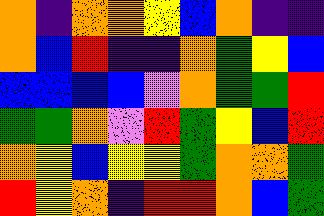[["orange", "indigo", "orange", "orange", "yellow", "blue", "orange", "indigo", "indigo"], ["orange", "blue", "red", "indigo", "indigo", "orange", "green", "yellow", "blue"], ["blue", "blue", "blue", "blue", "violet", "orange", "green", "green", "red"], ["green", "green", "orange", "violet", "red", "green", "yellow", "blue", "red"], ["orange", "yellow", "blue", "yellow", "yellow", "green", "orange", "orange", "green"], ["red", "yellow", "orange", "indigo", "red", "red", "orange", "blue", "green"]]